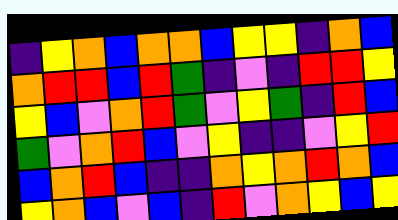[["indigo", "yellow", "orange", "blue", "orange", "orange", "blue", "yellow", "yellow", "indigo", "orange", "blue"], ["orange", "red", "red", "blue", "red", "green", "indigo", "violet", "indigo", "red", "red", "yellow"], ["yellow", "blue", "violet", "orange", "red", "green", "violet", "yellow", "green", "indigo", "red", "blue"], ["green", "violet", "orange", "red", "blue", "violet", "yellow", "indigo", "indigo", "violet", "yellow", "red"], ["blue", "orange", "red", "blue", "indigo", "indigo", "orange", "yellow", "orange", "red", "orange", "blue"], ["yellow", "orange", "blue", "violet", "blue", "indigo", "red", "violet", "orange", "yellow", "blue", "yellow"]]